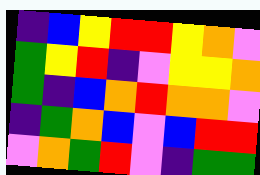[["indigo", "blue", "yellow", "red", "red", "yellow", "orange", "violet"], ["green", "yellow", "red", "indigo", "violet", "yellow", "yellow", "orange"], ["green", "indigo", "blue", "orange", "red", "orange", "orange", "violet"], ["indigo", "green", "orange", "blue", "violet", "blue", "red", "red"], ["violet", "orange", "green", "red", "violet", "indigo", "green", "green"]]